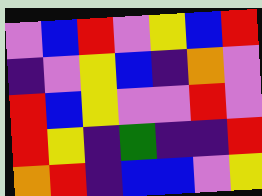[["violet", "blue", "red", "violet", "yellow", "blue", "red"], ["indigo", "violet", "yellow", "blue", "indigo", "orange", "violet"], ["red", "blue", "yellow", "violet", "violet", "red", "violet"], ["red", "yellow", "indigo", "green", "indigo", "indigo", "red"], ["orange", "red", "indigo", "blue", "blue", "violet", "yellow"]]